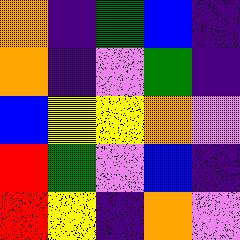[["orange", "indigo", "green", "blue", "indigo"], ["orange", "indigo", "violet", "green", "indigo"], ["blue", "yellow", "yellow", "orange", "violet"], ["red", "green", "violet", "blue", "indigo"], ["red", "yellow", "indigo", "orange", "violet"]]